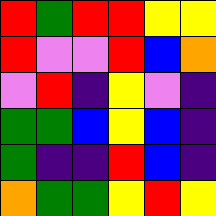[["red", "green", "red", "red", "yellow", "yellow"], ["red", "violet", "violet", "red", "blue", "orange"], ["violet", "red", "indigo", "yellow", "violet", "indigo"], ["green", "green", "blue", "yellow", "blue", "indigo"], ["green", "indigo", "indigo", "red", "blue", "indigo"], ["orange", "green", "green", "yellow", "red", "yellow"]]